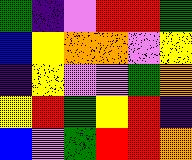[["green", "indigo", "violet", "red", "red", "green"], ["blue", "yellow", "orange", "orange", "violet", "yellow"], ["indigo", "yellow", "violet", "violet", "green", "orange"], ["yellow", "red", "green", "yellow", "red", "indigo"], ["blue", "violet", "green", "red", "red", "orange"]]